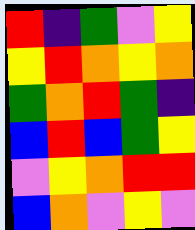[["red", "indigo", "green", "violet", "yellow"], ["yellow", "red", "orange", "yellow", "orange"], ["green", "orange", "red", "green", "indigo"], ["blue", "red", "blue", "green", "yellow"], ["violet", "yellow", "orange", "red", "red"], ["blue", "orange", "violet", "yellow", "violet"]]